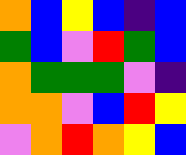[["orange", "blue", "yellow", "blue", "indigo", "blue"], ["green", "blue", "violet", "red", "green", "blue"], ["orange", "green", "green", "green", "violet", "indigo"], ["orange", "orange", "violet", "blue", "red", "yellow"], ["violet", "orange", "red", "orange", "yellow", "blue"]]